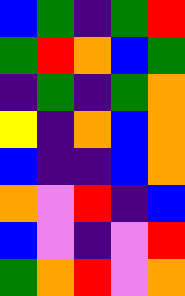[["blue", "green", "indigo", "green", "red"], ["green", "red", "orange", "blue", "green"], ["indigo", "green", "indigo", "green", "orange"], ["yellow", "indigo", "orange", "blue", "orange"], ["blue", "indigo", "indigo", "blue", "orange"], ["orange", "violet", "red", "indigo", "blue"], ["blue", "violet", "indigo", "violet", "red"], ["green", "orange", "red", "violet", "orange"]]